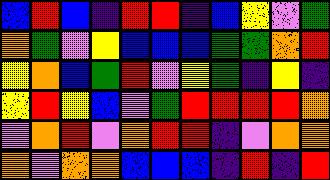[["blue", "red", "blue", "indigo", "red", "red", "indigo", "blue", "yellow", "violet", "green"], ["orange", "green", "violet", "yellow", "blue", "blue", "blue", "green", "green", "orange", "red"], ["yellow", "orange", "blue", "green", "red", "violet", "yellow", "green", "indigo", "yellow", "indigo"], ["yellow", "red", "yellow", "blue", "violet", "green", "red", "red", "red", "red", "orange"], ["violet", "orange", "red", "violet", "orange", "red", "red", "indigo", "violet", "orange", "orange"], ["orange", "violet", "orange", "orange", "blue", "blue", "blue", "indigo", "red", "indigo", "red"]]